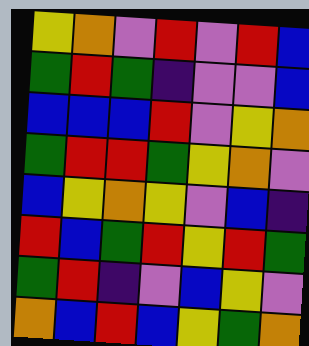[["yellow", "orange", "violet", "red", "violet", "red", "blue"], ["green", "red", "green", "indigo", "violet", "violet", "blue"], ["blue", "blue", "blue", "red", "violet", "yellow", "orange"], ["green", "red", "red", "green", "yellow", "orange", "violet"], ["blue", "yellow", "orange", "yellow", "violet", "blue", "indigo"], ["red", "blue", "green", "red", "yellow", "red", "green"], ["green", "red", "indigo", "violet", "blue", "yellow", "violet"], ["orange", "blue", "red", "blue", "yellow", "green", "orange"]]